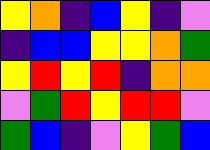[["yellow", "orange", "indigo", "blue", "yellow", "indigo", "violet"], ["indigo", "blue", "blue", "yellow", "yellow", "orange", "green"], ["yellow", "red", "yellow", "red", "indigo", "orange", "orange"], ["violet", "green", "red", "yellow", "red", "red", "violet"], ["green", "blue", "indigo", "violet", "yellow", "green", "blue"]]